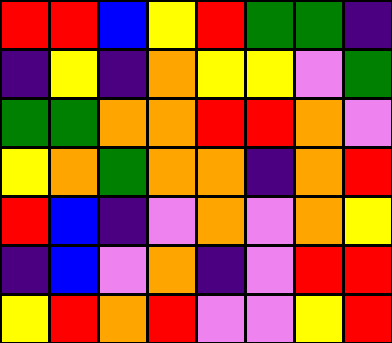[["red", "red", "blue", "yellow", "red", "green", "green", "indigo"], ["indigo", "yellow", "indigo", "orange", "yellow", "yellow", "violet", "green"], ["green", "green", "orange", "orange", "red", "red", "orange", "violet"], ["yellow", "orange", "green", "orange", "orange", "indigo", "orange", "red"], ["red", "blue", "indigo", "violet", "orange", "violet", "orange", "yellow"], ["indigo", "blue", "violet", "orange", "indigo", "violet", "red", "red"], ["yellow", "red", "orange", "red", "violet", "violet", "yellow", "red"]]